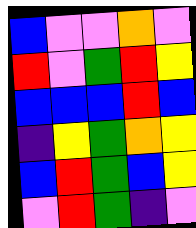[["blue", "violet", "violet", "orange", "violet"], ["red", "violet", "green", "red", "yellow"], ["blue", "blue", "blue", "red", "blue"], ["indigo", "yellow", "green", "orange", "yellow"], ["blue", "red", "green", "blue", "yellow"], ["violet", "red", "green", "indigo", "violet"]]